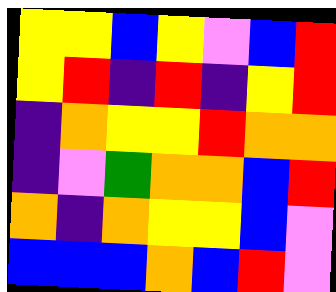[["yellow", "yellow", "blue", "yellow", "violet", "blue", "red"], ["yellow", "red", "indigo", "red", "indigo", "yellow", "red"], ["indigo", "orange", "yellow", "yellow", "red", "orange", "orange"], ["indigo", "violet", "green", "orange", "orange", "blue", "red"], ["orange", "indigo", "orange", "yellow", "yellow", "blue", "violet"], ["blue", "blue", "blue", "orange", "blue", "red", "violet"]]